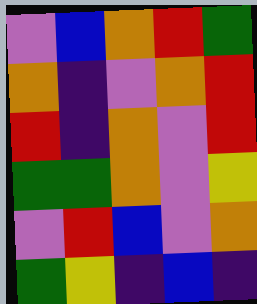[["violet", "blue", "orange", "red", "green"], ["orange", "indigo", "violet", "orange", "red"], ["red", "indigo", "orange", "violet", "red"], ["green", "green", "orange", "violet", "yellow"], ["violet", "red", "blue", "violet", "orange"], ["green", "yellow", "indigo", "blue", "indigo"]]